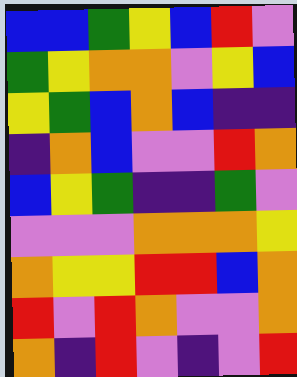[["blue", "blue", "green", "yellow", "blue", "red", "violet"], ["green", "yellow", "orange", "orange", "violet", "yellow", "blue"], ["yellow", "green", "blue", "orange", "blue", "indigo", "indigo"], ["indigo", "orange", "blue", "violet", "violet", "red", "orange"], ["blue", "yellow", "green", "indigo", "indigo", "green", "violet"], ["violet", "violet", "violet", "orange", "orange", "orange", "yellow"], ["orange", "yellow", "yellow", "red", "red", "blue", "orange"], ["red", "violet", "red", "orange", "violet", "violet", "orange"], ["orange", "indigo", "red", "violet", "indigo", "violet", "red"]]